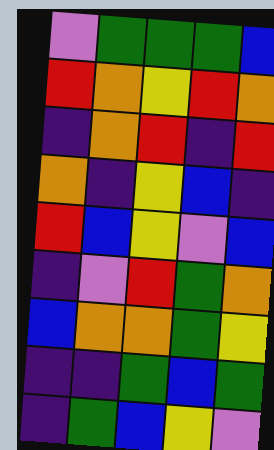[["violet", "green", "green", "green", "blue"], ["red", "orange", "yellow", "red", "orange"], ["indigo", "orange", "red", "indigo", "red"], ["orange", "indigo", "yellow", "blue", "indigo"], ["red", "blue", "yellow", "violet", "blue"], ["indigo", "violet", "red", "green", "orange"], ["blue", "orange", "orange", "green", "yellow"], ["indigo", "indigo", "green", "blue", "green"], ["indigo", "green", "blue", "yellow", "violet"]]